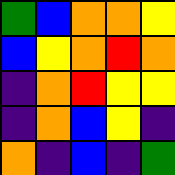[["green", "blue", "orange", "orange", "yellow"], ["blue", "yellow", "orange", "red", "orange"], ["indigo", "orange", "red", "yellow", "yellow"], ["indigo", "orange", "blue", "yellow", "indigo"], ["orange", "indigo", "blue", "indigo", "green"]]